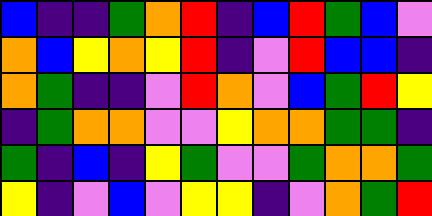[["blue", "indigo", "indigo", "green", "orange", "red", "indigo", "blue", "red", "green", "blue", "violet"], ["orange", "blue", "yellow", "orange", "yellow", "red", "indigo", "violet", "red", "blue", "blue", "indigo"], ["orange", "green", "indigo", "indigo", "violet", "red", "orange", "violet", "blue", "green", "red", "yellow"], ["indigo", "green", "orange", "orange", "violet", "violet", "yellow", "orange", "orange", "green", "green", "indigo"], ["green", "indigo", "blue", "indigo", "yellow", "green", "violet", "violet", "green", "orange", "orange", "green"], ["yellow", "indigo", "violet", "blue", "violet", "yellow", "yellow", "indigo", "violet", "orange", "green", "red"]]